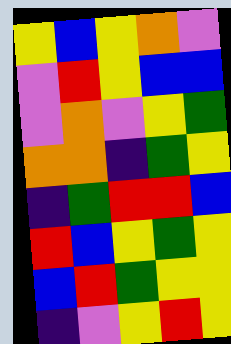[["yellow", "blue", "yellow", "orange", "violet"], ["violet", "red", "yellow", "blue", "blue"], ["violet", "orange", "violet", "yellow", "green"], ["orange", "orange", "indigo", "green", "yellow"], ["indigo", "green", "red", "red", "blue"], ["red", "blue", "yellow", "green", "yellow"], ["blue", "red", "green", "yellow", "yellow"], ["indigo", "violet", "yellow", "red", "yellow"]]